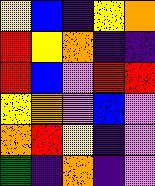[["yellow", "blue", "indigo", "yellow", "orange"], ["red", "yellow", "orange", "indigo", "indigo"], ["red", "blue", "violet", "red", "red"], ["yellow", "orange", "violet", "blue", "violet"], ["orange", "red", "yellow", "indigo", "violet"], ["green", "indigo", "orange", "indigo", "violet"]]